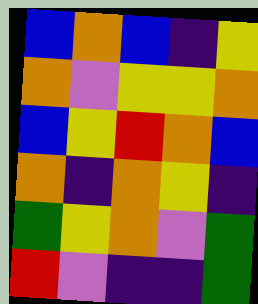[["blue", "orange", "blue", "indigo", "yellow"], ["orange", "violet", "yellow", "yellow", "orange"], ["blue", "yellow", "red", "orange", "blue"], ["orange", "indigo", "orange", "yellow", "indigo"], ["green", "yellow", "orange", "violet", "green"], ["red", "violet", "indigo", "indigo", "green"]]